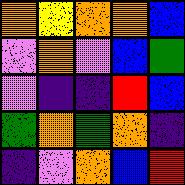[["orange", "yellow", "orange", "orange", "blue"], ["violet", "orange", "violet", "blue", "green"], ["violet", "indigo", "indigo", "red", "blue"], ["green", "orange", "green", "orange", "indigo"], ["indigo", "violet", "orange", "blue", "red"]]